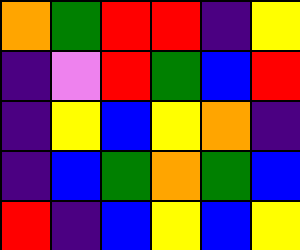[["orange", "green", "red", "red", "indigo", "yellow"], ["indigo", "violet", "red", "green", "blue", "red"], ["indigo", "yellow", "blue", "yellow", "orange", "indigo"], ["indigo", "blue", "green", "orange", "green", "blue"], ["red", "indigo", "blue", "yellow", "blue", "yellow"]]